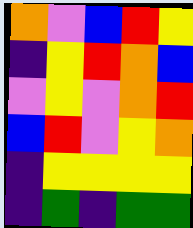[["orange", "violet", "blue", "red", "yellow"], ["indigo", "yellow", "red", "orange", "blue"], ["violet", "yellow", "violet", "orange", "red"], ["blue", "red", "violet", "yellow", "orange"], ["indigo", "yellow", "yellow", "yellow", "yellow"], ["indigo", "green", "indigo", "green", "green"]]